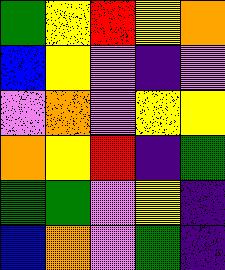[["green", "yellow", "red", "yellow", "orange"], ["blue", "yellow", "violet", "indigo", "violet"], ["violet", "orange", "violet", "yellow", "yellow"], ["orange", "yellow", "red", "indigo", "green"], ["green", "green", "violet", "yellow", "indigo"], ["blue", "orange", "violet", "green", "indigo"]]